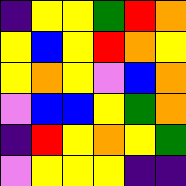[["indigo", "yellow", "yellow", "green", "red", "orange"], ["yellow", "blue", "yellow", "red", "orange", "yellow"], ["yellow", "orange", "yellow", "violet", "blue", "orange"], ["violet", "blue", "blue", "yellow", "green", "orange"], ["indigo", "red", "yellow", "orange", "yellow", "green"], ["violet", "yellow", "yellow", "yellow", "indigo", "indigo"]]